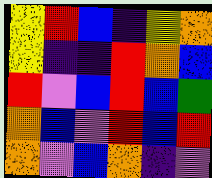[["yellow", "red", "blue", "indigo", "yellow", "orange"], ["yellow", "indigo", "indigo", "red", "orange", "blue"], ["red", "violet", "blue", "red", "blue", "green"], ["orange", "blue", "violet", "red", "blue", "red"], ["orange", "violet", "blue", "orange", "indigo", "violet"]]